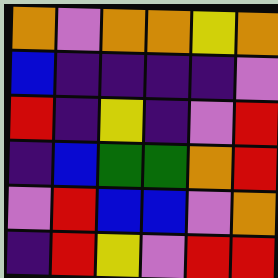[["orange", "violet", "orange", "orange", "yellow", "orange"], ["blue", "indigo", "indigo", "indigo", "indigo", "violet"], ["red", "indigo", "yellow", "indigo", "violet", "red"], ["indigo", "blue", "green", "green", "orange", "red"], ["violet", "red", "blue", "blue", "violet", "orange"], ["indigo", "red", "yellow", "violet", "red", "red"]]